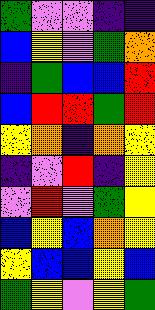[["green", "violet", "violet", "indigo", "indigo"], ["blue", "yellow", "violet", "green", "orange"], ["indigo", "green", "blue", "blue", "red"], ["blue", "red", "red", "green", "red"], ["yellow", "orange", "indigo", "orange", "yellow"], ["indigo", "violet", "red", "indigo", "yellow"], ["violet", "red", "violet", "green", "yellow"], ["blue", "yellow", "blue", "orange", "yellow"], ["yellow", "blue", "blue", "yellow", "blue"], ["green", "yellow", "violet", "yellow", "green"]]